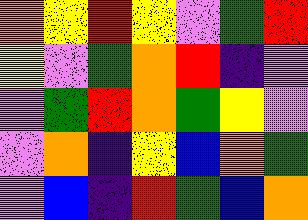[["orange", "yellow", "red", "yellow", "violet", "green", "red"], ["yellow", "violet", "green", "orange", "red", "indigo", "violet"], ["violet", "green", "red", "orange", "green", "yellow", "violet"], ["violet", "orange", "indigo", "yellow", "blue", "orange", "green"], ["violet", "blue", "indigo", "red", "green", "blue", "orange"]]